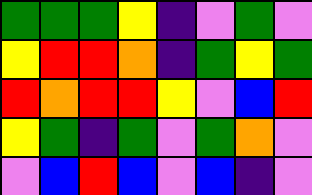[["green", "green", "green", "yellow", "indigo", "violet", "green", "violet"], ["yellow", "red", "red", "orange", "indigo", "green", "yellow", "green"], ["red", "orange", "red", "red", "yellow", "violet", "blue", "red"], ["yellow", "green", "indigo", "green", "violet", "green", "orange", "violet"], ["violet", "blue", "red", "blue", "violet", "blue", "indigo", "violet"]]